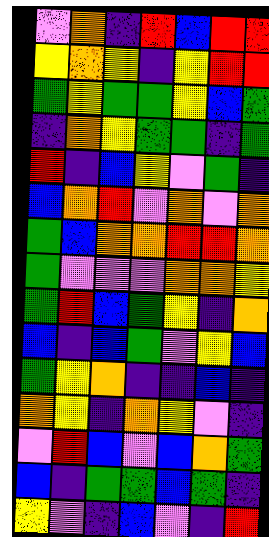[["violet", "orange", "indigo", "red", "blue", "red", "red"], ["yellow", "orange", "yellow", "indigo", "yellow", "red", "red"], ["green", "yellow", "green", "green", "yellow", "blue", "green"], ["indigo", "orange", "yellow", "green", "green", "indigo", "green"], ["red", "indigo", "blue", "yellow", "violet", "green", "indigo"], ["blue", "orange", "red", "violet", "orange", "violet", "orange"], ["green", "blue", "orange", "orange", "red", "red", "orange"], ["green", "violet", "violet", "violet", "orange", "orange", "yellow"], ["green", "red", "blue", "green", "yellow", "indigo", "orange"], ["blue", "indigo", "blue", "green", "violet", "yellow", "blue"], ["green", "yellow", "orange", "indigo", "indigo", "blue", "indigo"], ["orange", "yellow", "indigo", "orange", "yellow", "violet", "indigo"], ["violet", "red", "blue", "violet", "blue", "orange", "green"], ["blue", "indigo", "green", "green", "blue", "green", "indigo"], ["yellow", "violet", "indigo", "blue", "violet", "indigo", "red"]]